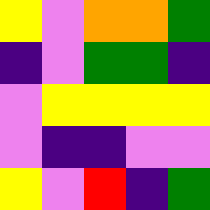[["yellow", "violet", "orange", "orange", "green"], ["indigo", "violet", "green", "green", "indigo"], ["violet", "yellow", "yellow", "yellow", "yellow"], ["violet", "indigo", "indigo", "violet", "violet"], ["yellow", "violet", "red", "indigo", "green"]]